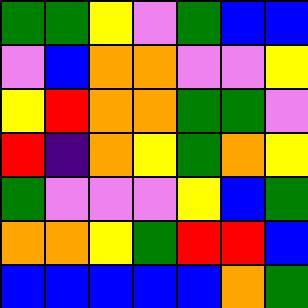[["green", "green", "yellow", "violet", "green", "blue", "blue"], ["violet", "blue", "orange", "orange", "violet", "violet", "yellow"], ["yellow", "red", "orange", "orange", "green", "green", "violet"], ["red", "indigo", "orange", "yellow", "green", "orange", "yellow"], ["green", "violet", "violet", "violet", "yellow", "blue", "green"], ["orange", "orange", "yellow", "green", "red", "red", "blue"], ["blue", "blue", "blue", "blue", "blue", "orange", "green"]]